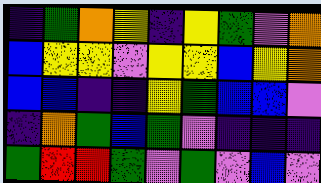[["indigo", "green", "orange", "yellow", "indigo", "yellow", "green", "violet", "orange"], ["blue", "yellow", "yellow", "violet", "yellow", "yellow", "blue", "yellow", "orange"], ["blue", "blue", "indigo", "indigo", "yellow", "green", "blue", "blue", "violet"], ["indigo", "orange", "green", "blue", "green", "violet", "indigo", "indigo", "indigo"], ["green", "red", "red", "green", "violet", "green", "violet", "blue", "violet"]]